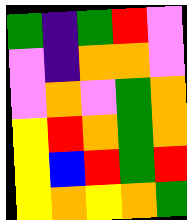[["green", "indigo", "green", "red", "violet"], ["violet", "indigo", "orange", "orange", "violet"], ["violet", "orange", "violet", "green", "orange"], ["yellow", "red", "orange", "green", "orange"], ["yellow", "blue", "red", "green", "red"], ["yellow", "orange", "yellow", "orange", "green"]]